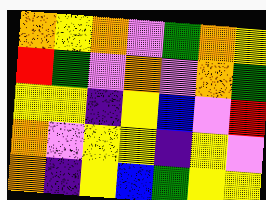[["orange", "yellow", "orange", "violet", "green", "orange", "yellow"], ["red", "green", "violet", "orange", "violet", "orange", "green"], ["yellow", "yellow", "indigo", "yellow", "blue", "violet", "red"], ["orange", "violet", "yellow", "yellow", "indigo", "yellow", "violet"], ["orange", "indigo", "yellow", "blue", "green", "yellow", "yellow"]]